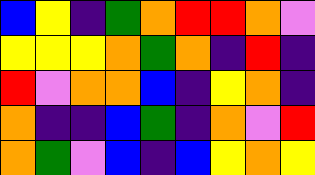[["blue", "yellow", "indigo", "green", "orange", "red", "red", "orange", "violet"], ["yellow", "yellow", "yellow", "orange", "green", "orange", "indigo", "red", "indigo"], ["red", "violet", "orange", "orange", "blue", "indigo", "yellow", "orange", "indigo"], ["orange", "indigo", "indigo", "blue", "green", "indigo", "orange", "violet", "red"], ["orange", "green", "violet", "blue", "indigo", "blue", "yellow", "orange", "yellow"]]